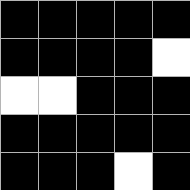[["black", "black", "black", "black", "black"], ["black", "black", "black", "black", "white"], ["white", "white", "black", "black", "black"], ["black", "black", "black", "black", "black"], ["black", "black", "black", "white", "black"]]